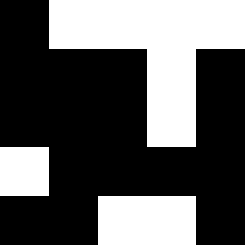[["black", "white", "white", "white", "white"], ["black", "black", "black", "white", "black"], ["black", "black", "black", "white", "black"], ["white", "black", "black", "black", "black"], ["black", "black", "white", "white", "black"]]